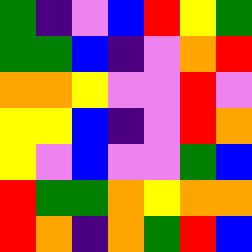[["green", "indigo", "violet", "blue", "red", "yellow", "green"], ["green", "green", "blue", "indigo", "violet", "orange", "red"], ["orange", "orange", "yellow", "violet", "violet", "red", "violet"], ["yellow", "yellow", "blue", "indigo", "violet", "red", "orange"], ["yellow", "violet", "blue", "violet", "violet", "green", "blue"], ["red", "green", "green", "orange", "yellow", "orange", "orange"], ["red", "orange", "indigo", "orange", "green", "red", "blue"]]